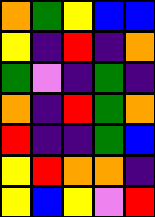[["orange", "green", "yellow", "blue", "blue"], ["yellow", "indigo", "red", "indigo", "orange"], ["green", "violet", "indigo", "green", "indigo"], ["orange", "indigo", "red", "green", "orange"], ["red", "indigo", "indigo", "green", "blue"], ["yellow", "red", "orange", "orange", "indigo"], ["yellow", "blue", "yellow", "violet", "red"]]